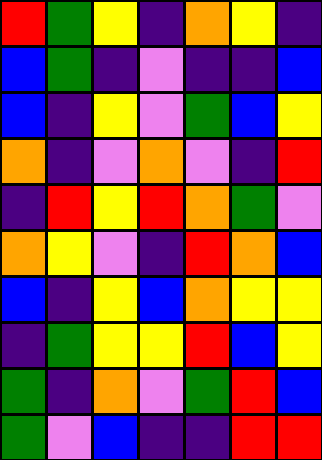[["red", "green", "yellow", "indigo", "orange", "yellow", "indigo"], ["blue", "green", "indigo", "violet", "indigo", "indigo", "blue"], ["blue", "indigo", "yellow", "violet", "green", "blue", "yellow"], ["orange", "indigo", "violet", "orange", "violet", "indigo", "red"], ["indigo", "red", "yellow", "red", "orange", "green", "violet"], ["orange", "yellow", "violet", "indigo", "red", "orange", "blue"], ["blue", "indigo", "yellow", "blue", "orange", "yellow", "yellow"], ["indigo", "green", "yellow", "yellow", "red", "blue", "yellow"], ["green", "indigo", "orange", "violet", "green", "red", "blue"], ["green", "violet", "blue", "indigo", "indigo", "red", "red"]]